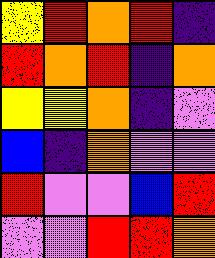[["yellow", "red", "orange", "red", "indigo"], ["red", "orange", "red", "indigo", "orange"], ["yellow", "yellow", "orange", "indigo", "violet"], ["blue", "indigo", "orange", "violet", "violet"], ["red", "violet", "violet", "blue", "red"], ["violet", "violet", "red", "red", "orange"]]